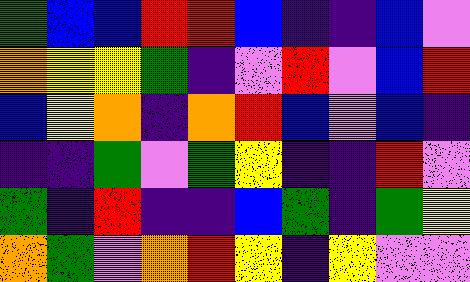[["green", "blue", "blue", "red", "red", "blue", "indigo", "indigo", "blue", "violet"], ["orange", "yellow", "yellow", "green", "indigo", "violet", "red", "violet", "blue", "red"], ["blue", "yellow", "orange", "indigo", "orange", "red", "blue", "violet", "blue", "indigo"], ["indigo", "indigo", "green", "violet", "green", "yellow", "indigo", "indigo", "red", "violet"], ["green", "indigo", "red", "indigo", "indigo", "blue", "green", "indigo", "green", "yellow"], ["orange", "green", "violet", "orange", "red", "yellow", "indigo", "yellow", "violet", "violet"]]